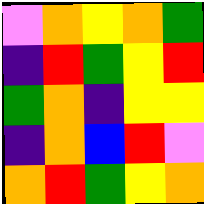[["violet", "orange", "yellow", "orange", "green"], ["indigo", "red", "green", "yellow", "red"], ["green", "orange", "indigo", "yellow", "yellow"], ["indigo", "orange", "blue", "red", "violet"], ["orange", "red", "green", "yellow", "orange"]]